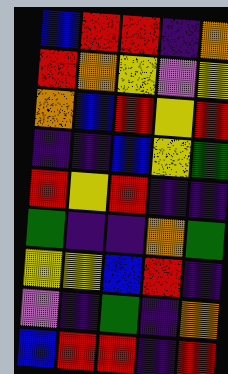[["blue", "red", "red", "indigo", "orange"], ["red", "orange", "yellow", "violet", "yellow"], ["orange", "blue", "red", "yellow", "red"], ["indigo", "indigo", "blue", "yellow", "green"], ["red", "yellow", "red", "indigo", "indigo"], ["green", "indigo", "indigo", "orange", "green"], ["yellow", "yellow", "blue", "red", "indigo"], ["violet", "indigo", "green", "indigo", "orange"], ["blue", "red", "red", "indigo", "red"]]